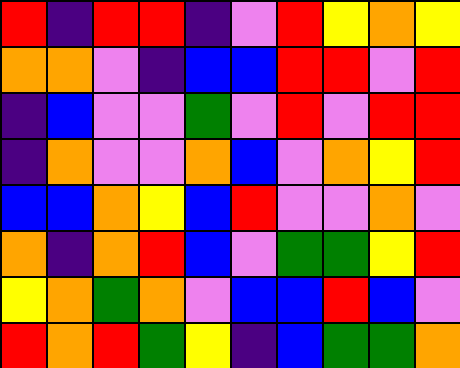[["red", "indigo", "red", "red", "indigo", "violet", "red", "yellow", "orange", "yellow"], ["orange", "orange", "violet", "indigo", "blue", "blue", "red", "red", "violet", "red"], ["indigo", "blue", "violet", "violet", "green", "violet", "red", "violet", "red", "red"], ["indigo", "orange", "violet", "violet", "orange", "blue", "violet", "orange", "yellow", "red"], ["blue", "blue", "orange", "yellow", "blue", "red", "violet", "violet", "orange", "violet"], ["orange", "indigo", "orange", "red", "blue", "violet", "green", "green", "yellow", "red"], ["yellow", "orange", "green", "orange", "violet", "blue", "blue", "red", "blue", "violet"], ["red", "orange", "red", "green", "yellow", "indigo", "blue", "green", "green", "orange"]]